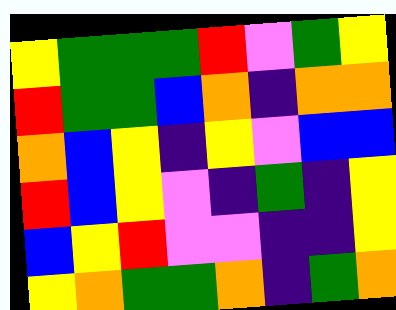[["yellow", "green", "green", "green", "red", "violet", "green", "yellow"], ["red", "green", "green", "blue", "orange", "indigo", "orange", "orange"], ["orange", "blue", "yellow", "indigo", "yellow", "violet", "blue", "blue"], ["red", "blue", "yellow", "violet", "indigo", "green", "indigo", "yellow"], ["blue", "yellow", "red", "violet", "violet", "indigo", "indigo", "yellow"], ["yellow", "orange", "green", "green", "orange", "indigo", "green", "orange"]]